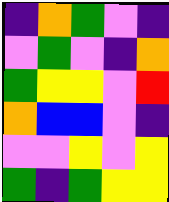[["indigo", "orange", "green", "violet", "indigo"], ["violet", "green", "violet", "indigo", "orange"], ["green", "yellow", "yellow", "violet", "red"], ["orange", "blue", "blue", "violet", "indigo"], ["violet", "violet", "yellow", "violet", "yellow"], ["green", "indigo", "green", "yellow", "yellow"]]